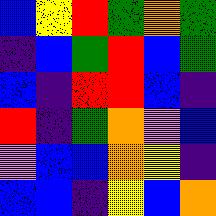[["blue", "yellow", "red", "green", "orange", "green"], ["indigo", "blue", "green", "red", "blue", "green"], ["blue", "indigo", "red", "red", "blue", "indigo"], ["red", "indigo", "green", "orange", "violet", "blue"], ["violet", "blue", "blue", "orange", "yellow", "indigo"], ["blue", "blue", "indigo", "yellow", "blue", "orange"]]